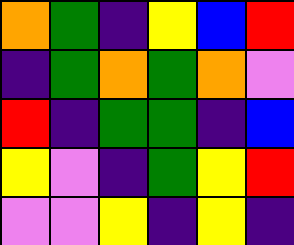[["orange", "green", "indigo", "yellow", "blue", "red"], ["indigo", "green", "orange", "green", "orange", "violet"], ["red", "indigo", "green", "green", "indigo", "blue"], ["yellow", "violet", "indigo", "green", "yellow", "red"], ["violet", "violet", "yellow", "indigo", "yellow", "indigo"]]